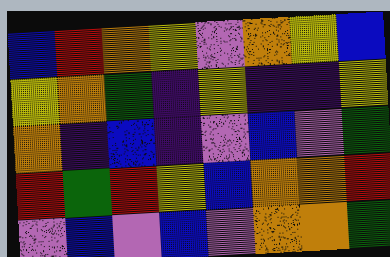[["blue", "red", "orange", "yellow", "violet", "orange", "yellow", "blue"], ["yellow", "orange", "green", "indigo", "yellow", "indigo", "indigo", "yellow"], ["orange", "indigo", "blue", "indigo", "violet", "blue", "violet", "green"], ["red", "green", "red", "yellow", "blue", "orange", "orange", "red"], ["violet", "blue", "violet", "blue", "violet", "orange", "orange", "green"]]